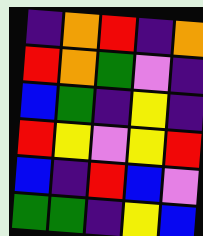[["indigo", "orange", "red", "indigo", "orange"], ["red", "orange", "green", "violet", "indigo"], ["blue", "green", "indigo", "yellow", "indigo"], ["red", "yellow", "violet", "yellow", "red"], ["blue", "indigo", "red", "blue", "violet"], ["green", "green", "indigo", "yellow", "blue"]]